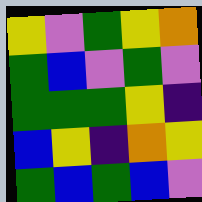[["yellow", "violet", "green", "yellow", "orange"], ["green", "blue", "violet", "green", "violet"], ["green", "green", "green", "yellow", "indigo"], ["blue", "yellow", "indigo", "orange", "yellow"], ["green", "blue", "green", "blue", "violet"]]